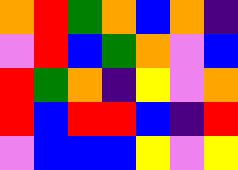[["orange", "red", "green", "orange", "blue", "orange", "indigo"], ["violet", "red", "blue", "green", "orange", "violet", "blue"], ["red", "green", "orange", "indigo", "yellow", "violet", "orange"], ["red", "blue", "red", "red", "blue", "indigo", "red"], ["violet", "blue", "blue", "blue", "yellow", "violet", "yellow"]]